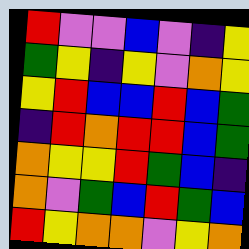[["red", "violet", "violet", "blue", "violet", "indigo", "yellow"], ["green", "yellow", "indigo", "yellow", "violet", "orange", "yellow"], ["yellow", "red", "blue", "blue", "red", "blue", "green"], ["indigo", "red", "orange", "red", "red", "blue", "green"], ["orange", "yellow", "yellow", "red", "green", "blue", "indigo"], ["orange", "violet", "green", "blue", "red", "green", "blue"], ["red", "yellow", "orange", "orange", "violet", "yellow", "orange"]]